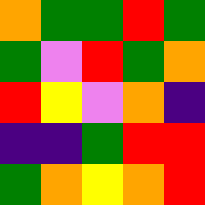[["orange", "green", "green", "red", "green"], ["green", "violet", "red", "green", "orange"], ["red", "yellow", "violet", "orange", "indigo"], ["indigo", "indigo", "green", "red", "red"], ["green", "orange", "yellow", "orange", "red"]]